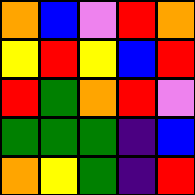[["orange", "blue", "violet", "red", "orange"], ["yellow", "red", "yellow", "blue", "red"], ["red", "green", "orange", "red", "violet"], ["green", "green", "green", "indigo", "blue"], ["orange", "yellow", "green", "indigo", "red"]]